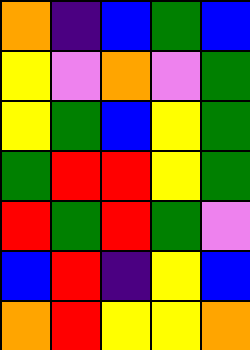[["orange", "indigo", "blue", "green", "blue"], ["yellow", "violet", "orange", "violet", "green"], ["yellow", "green", "blue", "yellow", "green"], ["green", "red", "red", "yellow", "green"], ["red", "green", "red", "green", "violet"], ["blue", "red", "indigo", "yellow", "blue"], ["orange", "red", "yellow", "yellow", "orange"]]